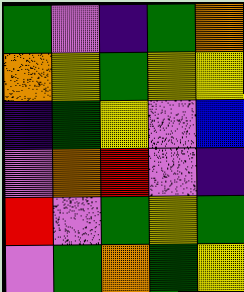[["green", "violet", "indigo", "green", "orange"], ["orange", "yellow", "green", "yellow", "yellow"], ["indigo", "green", "yellow", "violet", "blue"], ["violet", "orange", "red", "violet", "indigo"], ["red", "violet", "green", "yellow", "green"], ["violet", "green", "orange", "green", "yellow"]]